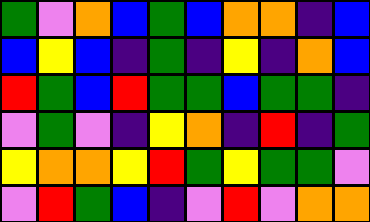[["green", "violet", "orange", "blue", "green", "blue", "orange", "orange", "indigo", "blue"], ["blue", "yellow", "blue", "indigo", "green", "indigo", "yellow", "indigo", "orange", "blue"], ["red", "green", "blue", "red", "green", "green", "blue", "green", "green", "indigo"], ["violet", "green", "violet", "indigo", "yellow", "orange", "indigo", "red", "indigo", "green"], ["yellow", "orange", "orange", "yellow", "red", "green", "yellow", "green", "green", "violet"], ["violet", "red", "green", "blue", "indigo", "violet", "red", "violet", "orange", "orange"]]